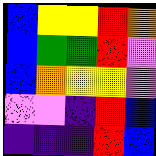[["blue", "yellow", "yellow", "red", "orange"], ["blue", "green", "green", "red", "violet"], ["blue", "orange", "yellow", "yellow", "violet"], ["violet", "violet", "indigo", "red", "blue"], ["indigo", "indigo", "indigo", "red", "blue"]]